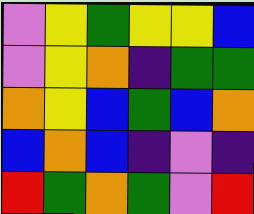[["violet", "yellow", "green", "yellow", "yellow", "blue"], ["violet", "yellow", "orange", "indigo", "green", "green"], ["orange", "yellow", "blue", "green", "blue", "orange"], ["blue", "orange", "blue", "indigo", "violet", "indigo"], ["red", "green", "orange", "green", "violet", "red"]]